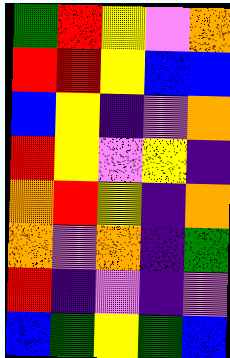[["green", "red", "yellow", "violet", "orange"], ["red", "red", "yellow", "blue", "blue"], ["blue", "yellow", "indigo", "violet", "orange"], ["red", "yellow", "violet", "yellow", "indigo"], ["orange", "red", "yellow", "indigo", "orange"], ["orange", "violet", "orange", "indigo", "green"], ["red", "indigo", "violet", "indigo", "violet"], ["blue", "green", "yellow", "green", "blue"]]